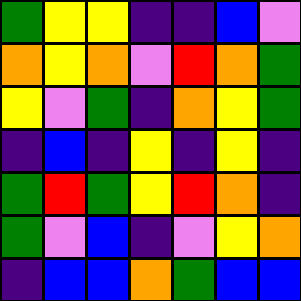[["green", "yellow", "yellow", "indigo", "indigo", "blue", "violet"], ["orange", "yellow", "orange", "violet", "red", "orange", "green"], ["yellow", "violet", "green", "indigo", "orange", "yellow", "green"], ["indigo", "blue", "indigo", "yellow", "indigo", "yellow", "indigo"], ["green", "red", "green", "yellow", "red", "orange", "indigo"], ["green", "violet", "blue", "indigo", "violet", "yellow", "orange"], ["indigo", "blue", "blue", "orange", "green", "blue", "blue"]]